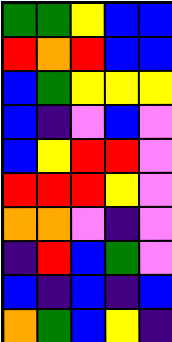[["green", "green", "yellow", "blue", "blue"], ["red", "orange", "red", "blue", "blue"], ["blue", "green", "yellow", "yellow", "yellow"], ["blue", "indigo", "violet", "blue", "violet"], ["blue", "yellow", "red", "red", "violet"], ["red", "red", "red", "yellow", "violet"], ["orange", "orange", "violet", "indigo", "violet"], ["indigo", "red", "blue", "green", "violet"], ["blue", "indigo", "blue", "indigo", "blue"], ["orange", "green", "blue", "yellow", "indigo"]]